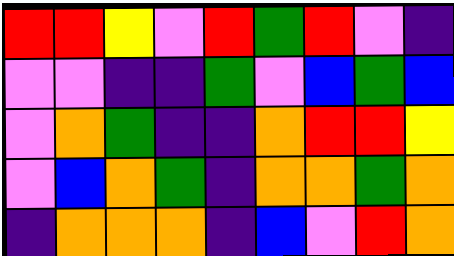[["red", "red", "yellow", "violet", "red", "green", "red", "violet", "indigo"], ["violet", "violet", "indigo", "indigo", "green", "violet", "blue", "green", "blue"], ["violet", "orange", "green", "indigo", "indigo", "orange", "red", "red", "yellow"], ["violet", "blue", "orange", "green", "indigo", "orange", "orange", "green", "orange"], ["indigo", "orange", "orange", "orange", "indigo", "blue", "violet", "red", "orange"]]